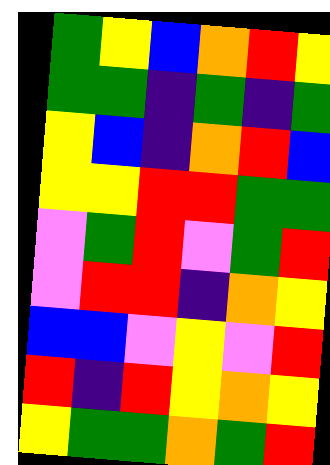[["green", "yellow", "blue", "orange", "red", "yellow"], ["green", "green", "indigo", "green", "indigo", "green"], ["yellow", "blue", "indigo", "orange", "red", "blue"], ["yellow", "yellow", "red", "red", "green", "green"], ["violet", "green", "red", "violet", "green", "red"], ["violet", "red", "red", "indigo", "orange", "yellow"], ["blue", "blue", "violet", "yellow", "violet", "red"], ["red", "indigo", "red", "yellow", "orange", "yellow"], ["yellow", "green", "green", "orange", "green", "red"]]